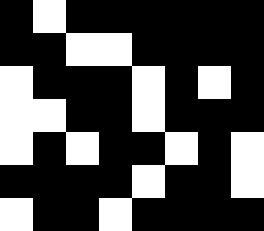[["black", "white", "black", "black", "black", "black", "black", "black"], ["black", "black", "white", "white", "black", "black", "black", "black"], ["white", "black", "black", "black", "white", "black", "white", "black"], ["white", "white", "black", "black", "white", "black", "black", "black"], ["white", "black", "white", "black", "black", "white", "black", "white"], ["black", "black", "black", "black", "white", "black", "black", "white"], ["white", "black", "black", "white", "black", "black", "black", "black"]]